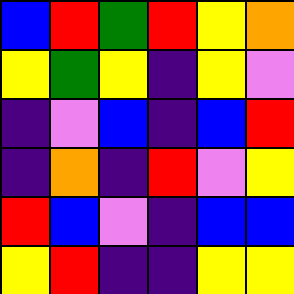[["blue", "red", "green", "red", "yellow", "orange"], ["yellow", "green", "yellow", "indigo", "yellow", "violet"], ["indigo", "violet", "blue", "indigo", "blue", "red"], ["indigo", "orange", "indigo", "red", "violet", "yellow"], ["red", "blue", "violet", "indigo", "blue", "blue"], ["yellow", "red", "indigo", "indigo", "yellow", "yellow"]]